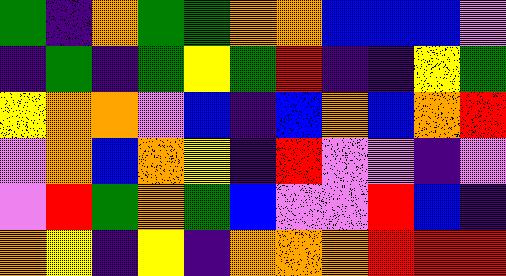[["green", "indigo", "orange", "green", "green", "orange", "orange", "blue", "blue", "blue", "violet"], ["indigo", "green", "indigo", "green", "yellow", "green", "red", "indigo", "indigo", "yellow", "green"], ["yellow", "orange", "orange", "violet", "blue", "indigo", "blue", "orange", "blue", "orange", "red"], ["violet", "orange", "blue", "orange", "yellow", "indigo", "red", "violet", "violet", "indigo", "violet"], ["violet", "red", "green", "orange", "green", "blue", "violet", "violet", "red", "blue", "indigo"], ["orange", "yellow", "indigo", "yellow", "indigo", "orange", "orange", "orange", "red", "red", "red"]]